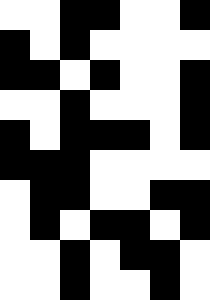[["white", "white", "black", "black", "white", "white", "black"], ["black", "white", "black", "white", "white", "white", "white"], ["black", "black", "white", "black", "white", "white", "black"], ["white", "white", "black", "white", "white", "white", "black"], ["black", "white", "black", "black", "black", "white", "black"], ["black", "black", "black", "white", "white", "white", "white"], ["white", "black", "black", "white", "white", "black", "black"], ["white", "black", "white", "black", "black", "white", "black"], ["white", "white", "black", "white", "black", "black", "white"], ["white", "white", "black", "white", "white", "black", "white"]]